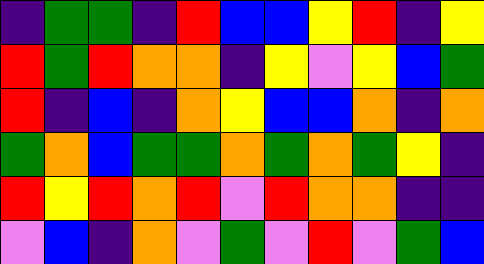[["indigo", "green", "green", "indigo", "red", "blue", "blue", "yellow", "red", "indigo", "yellow"], ["red", "green", "red", "orange", "orange", "indigo", "yellow", "violet", "yellow", "blue", "green"], ["red", "indigo", "blue", "indigo", "orange", "yellow", "blue", "blue", "orange", "indigo", "orange"], ["green", "orange", "blue", "green", "green", "orange", "green", "orange", "green", "yellow", "indigo"], ["red", "yellow", "red", "orange", "red", "violet", "red", "orange", "orange", "indigo", "indigo"], ["violet", "blue", "indigo", "orange", "violet", "green", "violet", "red", "violet", "green", "blue"]]